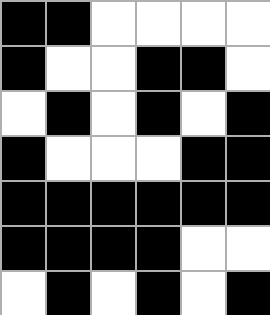[["black", "black", "white", "white", "white", "white"], ["black", "white", "white", "black", "black", "white"], ["white", "black", "white", "black", "white", "black"], ["black", "white", "white", "white", "black", "black"], ["black", "black", "black", "black", "black", "black"], ["black", "black", "black", "black", "white", "white"], ["white", "black", "white", "black", "white", "black"]]